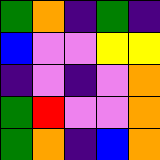[["green", "orange", "indigo", "green", "indigo"], ["blue", "violet", "violet", "yellow", "yellow"], ["indigo", "violet", "indigo", "violet", "orange"], ["green", "red", "violet", "violet", "orange"], ["green", "orange", "indigo", "blue", "orange"]]